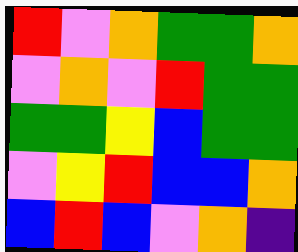[["red", "violet", "orange", "green", "green", "orange"], ["violet", "orange", "violet", "red", "green", "green"], ["green", "green", "yellow", "blue", "green", "green"], ["violet", "yellow", "red", "blue", "blue", "orange"], ["blue", "red", "blue", "violet", "orange", "indigo"]]